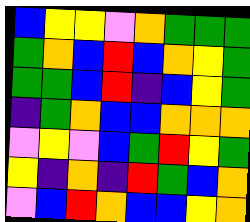[["blue", "yellow", "yellow", "violet", "orange", "green", "green", "green"], ["green", "orange", "blue", "red", "blue", "orange", "yellow", "green"], ["green", "green", "blue", "red", "indigo", "blue", "yellow", "green"], ["indigo", "green", "orange", "blue", "blue", "orange", "orange", "orange"], ["violet", "yellow", "violet", "blue", "green", "red", "yellow", "green"], ["yellow", "indigo", "orange", "indigo", "red", "green", "blue", "orange"], ["violet", "blue", "red", "orange", "blue", "blue", "yellow", "orange"]]